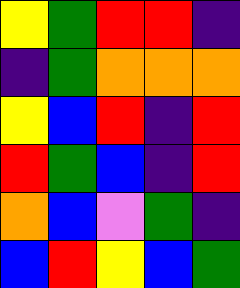[["yellow", "green", "red", "red", "indigo"], ["indigo", "green", "orange", "orange", "orange"], ["yellow", "blue", "red", "indigo", "red"], ["red", "green", "blue", "indigo", "red"], ["orange", "blue", "violet", "green", "indigo"], ["blue", "red", "yellow", "blue", "green"]]